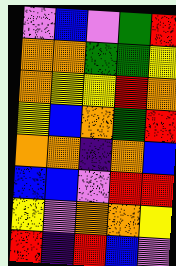[["violet", "blue", "violet", "green", "red"], ["orange", "orange", "green", "green", "yellow"], ["orange", "yellow", "yellow", "red", "orange"], ["yellow", "blue", "orange", "green", "red"], ["orange", "orange", "indigo", "orange", "blue"], ["blue", "blue", "violet", "red", "red"], ["yellow", "violet", "orange", "orange", "yellow"], ["red", "indigo", "red", "blue", "violet"]]